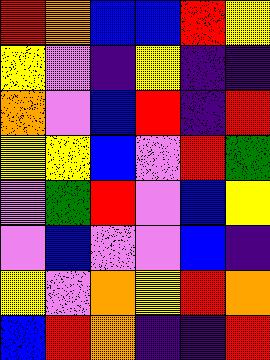[["red", "orange", "blue", "blue", "red", "yellow"], ["yellow", "violet", "indigo", "yellow", "indigo", "indigo"], ["orange", "violet", "blue", "red", "indigo", "red"], ["yellow", "yellow", "blue", "violet", "red", "green"], ["violet", "green", "red", "violet", "blue", "yellow"], ["violet", "blue", "violet", "violet", "blue", "indigo"], ["yellow", "violet", "orange", "yellow", "red", "orange"], ["blue", "red", "orange", "indigo", "indigo", "red"]]